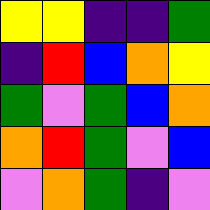[["yellow", "yellow", "indigo", "indigo", "green"], ["indigo", "red", "blue", "orange", "yellow"], ["green", "violet", "green", "blue", "orange"], ["orange", "red", "green", "violet", "blue"], ["violet", "orange", "green", "indigo", "violet"]]